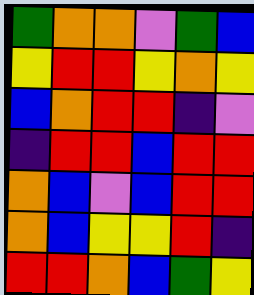[["green", "orange", "orange", "violet", "green", "blue"], ["yellow", "red", "red", "yellow", "orange", "yellow"], ["blue", "orange", "red", "red", "indigo", "violet"], ["indigo", "red", "red", "blue", "red", "red"], ["orange", "blue", "violet", "blue", "red", "red"], ["orange", "blue", "yellow", "yellow", "red", "indigo"], ["red", "red", "orange", "blue", "green", "yellow"]]